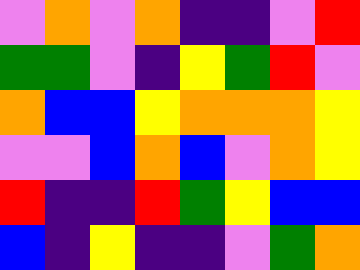[["violet", "orange", "violet", "orange", "indigo", "indigo", "violet", "red"], ["green", "green", "violet", "indigo", "yellow", "green", "red", "violet"], ["orange", "blue", "blue", "yellow", "orange", "orange", "orange", "yellow"], ["violet", "violet", "blue", "orange", "blue", "violet", "orange", "yellow"], ["red", "indigo", "indigo", "red", "green", "yellow", "blue", "blue"], ["blue", "indigo", "yellow", "indigo", "indigo", "violet", "green", "orange"]]